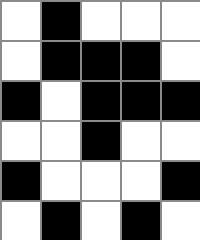[["white", "black", "white", "white", "white"], ["white", "black", "black", "black", "white"], ["black", "white", "black", "black", "black"], ["white", "white", "black", "white", "white"], ["black", "white", "white", "white", "black"], ["white", "black", "white", "black", "white"]]